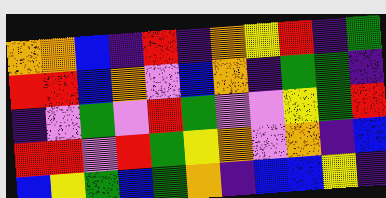[["orange", "orange", "blue", "indigo", "red", "indigo", "orange", "yellow", "red", "indigo", "green"], ["red", "red", "blue", "orange", "violet", "blue", "orange", "indigo", "green", "green", "indigo"], ["indigo", "violet", "green", "violet", "red", "green", "violet", "violet", "yellow", "green", "red"], ["red", "red", "violet", "red", "green", "yellow", "orange", "violet", "orange", "indigo", "blue"], ["blue", "yellow", "green", "blue", "green", "orange", "indigo", "blue", "blue", "yellow", "indigo"]]